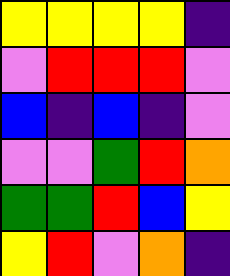[["yellow", "yellow", "yellow", "yellow", "indigo"], ["violet", "red", "red", "red", "violet"], ["blue", "indigo", "blue", "indigo", "violet"], ["violet", "violet", "green", "red", "orange"], ["green", "green", "red", "blue", "yellow"], ["yellow", "red", "violet", "orange", "indigo"]]